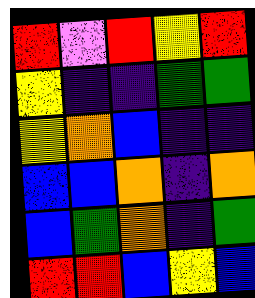[["red", "violet", "red", "yellow", "red"], ["yellow", "indigo", "indigo", "green", "green"], ["yellow", "orange", "blue", "indigo", "indigo"], ["blue", "blue", "orange", "indigo", "orange"], ["blue", "green", "orange", "indigo", "green"], ["red", "red", "blue", "yellow", "blue"]]